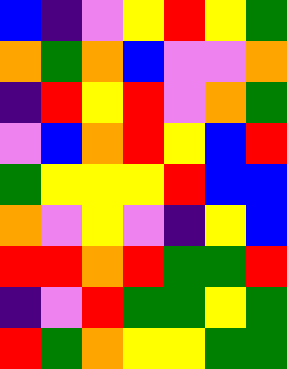[["blue", "indigo", "violet", "yellow", "red", "yellow", "green"], ["orange", "green", "orange", "blue", "violet", "violet", "orange"], ["indigo", "red", "yellow", "red", "violet", "orange", "green"], ["violet", "blue", "orange", "red", "yellow", "blue", "red"], ["green", "yellow", "yellow", "yellow", "red", "blue", "blue"], ["orange", "violet", "yellow", "violet", "indigo", "yellow", "blue"], ["red", "red", "orange", "red", "green", "green", "red"], ["indigo", "violet", "red", "green", "green", "yellow", "green"], ["red", "green", "orange", "yellow", "yellow", "green", "green"]]